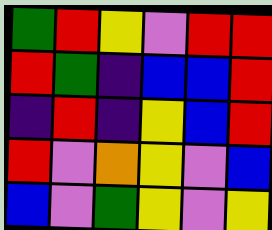[["green", "red", "yellow", "violet", "red", "red"], ["red", "green", "indigo", "blue", "blue", "red"], ["indigo", "red", "indigo", "yellow", "blue", "red"], ["red", "violet", "orange", "yellow", "violet", "blue"], ["blue", "violet", "green", "yellow", "violet", "yellow"]]